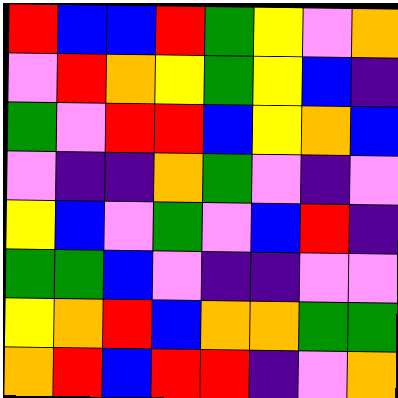[["red", "blue", "blue", "red", "green", "yellow", "violet", "orange"], ["violet", "red", "orange", "yellow", "green", "yellow", "blue", "indigo"], ["green", "violet", "red", "red", "blue", "yellow", "orange", "blue"], ["violet", "indigo", "indigo", "orange", "green", "violet", "indigo", "violet"], ["yellow", "blue", "violet", "green", "violet", "blue", "red", "indigo"], ["green", "green", "blue", "violet", "indigo", "indigo", "violet", "violet"], ["yellow", "orange", "red", "blue", "orange", "orange", "green", "green"], ["orange", "red", "blue", "red", "red", "indigo", "violet", "orange"]]